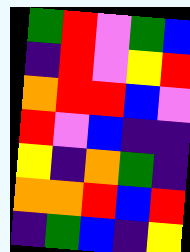[["green", "red", "violet", "green", "blue"], ["indigo", "red", "violet", "yellow", "red"], ["orange", "red", "red", "blue", "violet"], ["red", "violet", "blue", "indigo", "indigo"], ["yellow", "indigo", "orange", "green", "indigo"], ["orange", "orange", "red", "blue", "red"], ["indigo", "green", "blue", "indigo", "yellow"]]